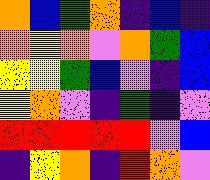[["orange", "blue", "green", "orange", "indigo", "blue", "indigo"], ["orange", "yellow", "orange", "violet", "orange", "green", "blue"], ["yellow", "yellow", "green", "blue", "violet", "indigo", "blue"], ["yellow", "orange", "violet", "indigo", "green", "indigo", "violet"], ["red", "red", "red", "red", "red", "violet", "blue"], ["indigo", "yellow", "orange", "indigo", "red", "orange", "violet"]]